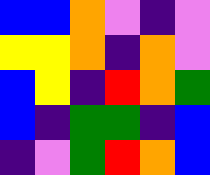[["blue", "blue", "orange", "violet", "indigo", "violet"], ["yellow", "yellow", "orange", "indigo", "orange", "violet"], ["blue", "yellow", "indigo", "red", "orange", "green"], ["blue", "indigo", "green", "green", "indigo", "blue"], ["indigo", "violet", "green", "red", "orange", "blue"]]